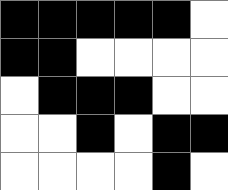[["black", "black", "black", "black", "black", "white"], ["black", "black", "white", "white", "white", "white"], ["white", "black", "black", "black", "white", "white"], ["white", "white", "black", "white", "black", "black"], ["white", "white", "white", "white", "black", "white"]]